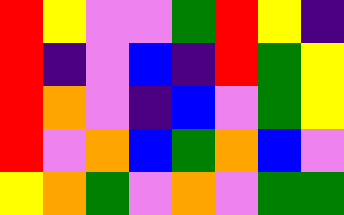[["red", "yellow", "violet", "violet", "green", "red", "yellow", "indigo"], ["red", "indigo", "violet", "blue", "indigo", "red", "green", "yellow"], ["red", "orange", "violet", "indigo", "blue", "violet", "green", "yellow"], ["red", "violet", "orange", "blue", "green", "orange", "blue", "violet"], ["yellow", "orange", "green", "violet", "orange", "violet", "green", "green"]]